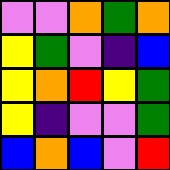[["violet", "violet", "orange", "green", "orange"], ["yellow", "green", "violet", "indigo", "blue"], ["yellow", "orange", "red", "yellow", "green"], ["yellow", "indigo", "violet", "violet", "green"], ["blue", "orange", "blue", "violet", "red"]]